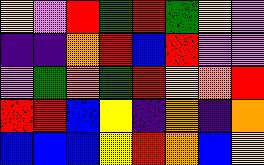[["yellow", "violet", "red", "green", "red", "green", "yellow", "violet"], ["indigo", "indigo", "orange", "red", "blue", "red", "violet", "violet"], ["violet", "green", "orange", "green", "red", "yellow", "orange", "red"], ["red", "red", "blue", "yellow", "indigo", "orange", "indigo", "orange"], ["blue", "blue", "blue", "yellow", "red", "orange", "blue", "yellow"]]